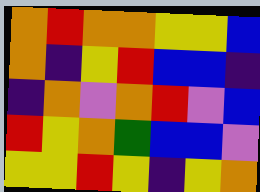[["orange", "red", "orange", "orange", "yellow", "yellow", "blue"], ["orange", "indigo", "yellow", "red", "blue", "blue", "indigo"], ["indigo", "orange", "violet", "orange", "red", "violet", "blue"], ["red", "yellow", "orange", "green", "blue", "blue", "violet"], ["yellow", "yellow", "red", "yellow", "indigo", "yellow", "orange"]]